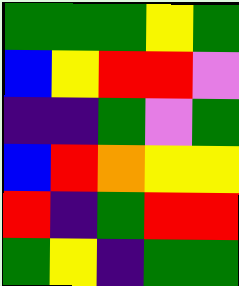[["green", "green", "green", "yellow", "green"], ["blue", "yellow", "red", "red", "violet"], ["indigo", "indigo", "green", "violet", "green"], ["blue", "red", "orange", "yellow", "yellow"], ["red", "indigo", "green", "red", "red"], ["green", "yellow", "indigo", "green", "green"]]